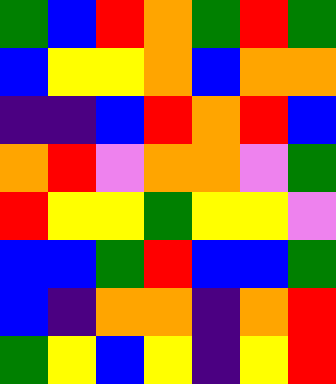[["green", "blue", "red", "orange", "green", "red", "green"], ["blue", "yellow", "yellow", "orange", "blue", "orange", "orange"], ["indigo", "indigo", "blue", "red", "orange", "red", "blue"], ["orange", "red", "violet", "orange", "orange", "violet", "green"], ["red", "yellow", "yellow", "green", "yellow", "yellow", "violet"], ["blue", "blue", "green", "red", "blue", "blue", "green"], ["blue", "indigo", "orange", "orange", "indigo", "orange", "red"], ["green", "yellow", "blue", "yellow", "indigo", "yellow", "red"]]